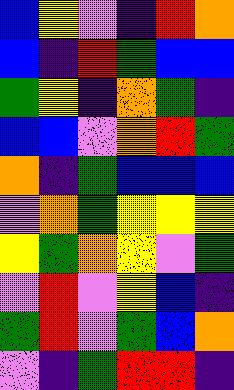[["blue", "yellow", "violet", "indigo", "red", "orange"], ["blue", "indigo", "red", "green", "blue", "blue"], ["green", "yellow", "indigo", "orange", "green", "indigo"], ["blue", "blue", "violet", "orange", "red", "green"], ["orange", "indigo", "green", "blue", "blue", "blue"], ["violet", "orange", "green", "yellow", "yellow", "yellow"], ["yellow", "green", "orange", "yellow", "violet", "green"], ["violet", "red", "violet", "yellow", "blue", "indigo"], ["green", "red", "violet", "green", "blue", "orange"], ["violet", "indigo", "green", "red", "red", "indigo"]]